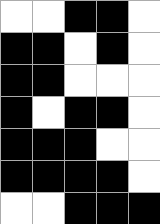[["white", "white", "black", "black", "white"], ["black", "black", "white", "black", "white"], ["black", "black", "white", "white", "white"], ["black", "white", "black", "black", "white"], ["black", "black", "black", "white", "white"], ["black", "black", "black", "black", "white"], ["white", "white", "black", "black", "black"]]